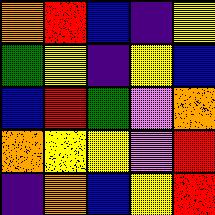[["orange", "red", "blue", "indigo", "yellow"], ["green", "yellow", "indigo", "yellow", "blue"], ["blue", "red", "green", "violet", "orange"], ["orange", "yellow", "yellow", "violet", "red"], ["indigo", "orange", "blue", "yellow", "red"]]